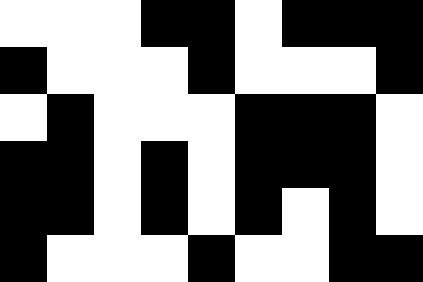[["white", "white", "white", "black", "black", "white", "black", "black", "black"], ["black", "white", "white", "white", "black", "white", "white", "white", "black"], ["white", "black", "white", "white", "white", "black", "black", "black", "white"], ["black", "black", "white", "black", "white", "black", "black", "black", "white"], ["black", "black", "white", "black", "white", "black", "white", "black", "white"], ["black", "white", "white", "white", "black", "white", "white", "black", "black"]]